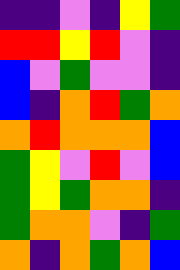[["indigo", "indigo", "violet", "indigo", "yellow", "green"], ["red", "red", "yellow", "red", "violet", "indigo"], ["blue", "violet", "green", "violet", "violet", "indigo"], ["blue", "indigo", "orange", "red", "green", "orange"], ["orange", "red", "orange", "orange", "orange", "blue"], ["green", "yellow", "violet", "red", "violet", "blue"], ["green", "yellow", "green", "orange", "orange", "indigo"], ["green", "orange", "orange", "violet", "indigo", "green"], ["orange", "indigo", "orange", "green", "orange", "blue"]]